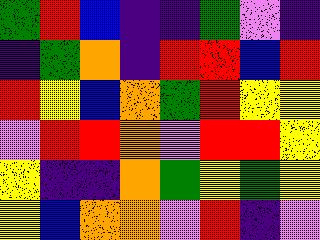[["green", "red", "blue", "indigo", "indigo", "green", "violet", "indigo"], ["indigo", "green", "orange", "indigo", "red", "red", "blue", "red"], ["red", "yellow", "blue", "orange", "green", "red", "yellow", "yellow"], ["violet", "red", "red", "orange", "violet", "red", "red", "yellow"], ["yellow", "indigo", "indigo", "orange", "green", "yellow", "green", "yellow"], ["yellow", "blue", "orange", "orange", "violet", "red", "indigo", "violet"]]